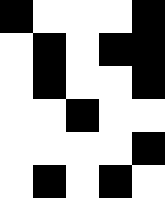[["black", "white", "white", "white", "black"], ["white", "black", "white", "black", "black"], ["white", "black", "white", "white", "black"], ["white", "white", "black", "white", "white"], ["white", "white", "white", "white", "black"], ["white", "black", "white", "black", "white"]]